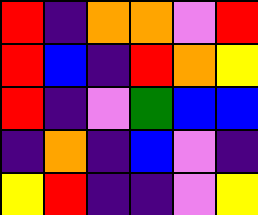[["red", "indigo", "orange", "orange", "violet", "red"], ["red", "blue", "indigo", "red", "orange", "yellow"], ["red", "indigo", "violet", "green", "blue", "blue"], ["indigo", "orange", "indigo", "blue", "violet", "indigo"], ["yellow", "red", "indigo", "indigo", "violet", "yellow"]]